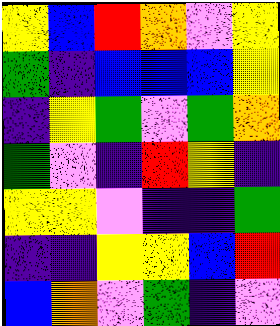[["yellow", "blue", "red", "orange", "violet", "yellow"], ["green", "indigo", "blue", "blue", "blue", "yellow"], ["indigo", "yellow", "green", "violet", "green", "orange"], ["green", "violet", "indigo", "red", "yellow", "indigo"], ["yellow", "yellow", "violet", "indigo", "indigo", "green"], ["indigo", "indigo", "yellow", "yellow", "blue", "red"], ["blue", "orange", "violet", "green", "indigo", "violet"]]